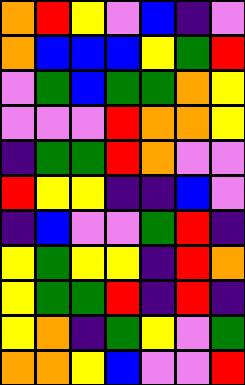[["orange", "red", "yellow", "violet", "blue", "indigo", "violet"], ["orange", "blue", "blue", "blue", "yellow", "green", "red"], ["violet", "green", "blue", "green", "green", "orange", "yellow"], ["violet", "violet", "violet", "red", "orange", "orange", "yellow"], ["indigo", "green", "green", "red", "orange", "violet", "violet"], ["red", "yellow", "yellow", "indigo", "indigo", "blue", "violet"], ["indigo", "blue", "violet", "violet", "green", "red", "indigo"], ["yellow", "green", "yellow", "yellow", "indigo", "red", "orange"], ["yellow", "green", "green", "red", "indigo", "red", "indigo"], ["yellow", "orange", "indigo", "green", "yellow", "violet", "green"], ["orange", "orange", "yellow", "blue", "violet", "violet", "red"]]